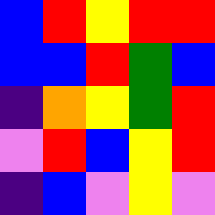[["blue", "red", "yellow", "red", "red"], ["blue", "blue", "red", "green", "blue"], ["indigo", "orange", "yellow", "green", "red"], ["violet", "red", "blue", "yellow", "red"], ["indigo", "blue", "violet", "yellow", "violet"]]